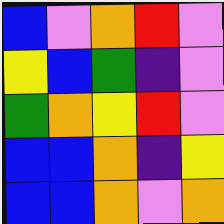[["blue", "violet", "orange", "red", "violet"], ["yellow", "blue", "green", "indigo", "violet"], ["green", "orange", "yellow", "red", "violet"], ["blue", "blue", "orange", "indigo", "yellow"], ["blue", "blue", "orange", "violet", "orange"]]